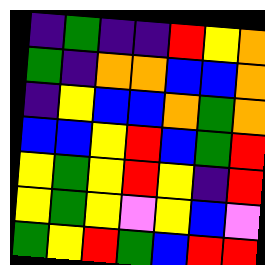[["indigo", "green", "indigo", "indigo", "red", "yellow", "orange"], ["green", "indigo", "orange", "orange", "blue", "blue", "orange"], ["indigo", "yellow", "blue", "blue", "orange", "green", "orange"], ["blue", "blue", "yellow", "red", "blue", "green", "red"], ["yellow", "green", "yellow", "red", "yellow", "indigo", "red"], ["yellow", "green", "yellow", "violet", "yellow", "blue", "violet"], ["green", "yellow", "red", "green", "blue", "red", "red"]]